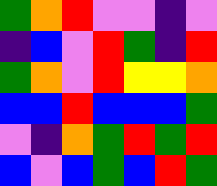[["green", "orange", "red", "violet", "violet", "indigo", "violet"], ["indigo", "blue", "violet", "red", "green", "indigo", "red"], ["green", "orange", "violet", "red", "yellow", "yellow", "orange"], ["blue", "blue", "red", "blue", "blue", "blue", "green"], ["violet", "indigo", "orange", "green", "red", "green", "red"], ["blue", "violet", "blue", "green", "blue", "red", "green"]]